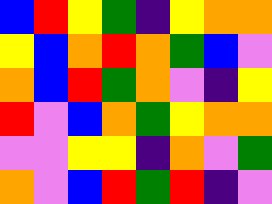[["blue", "red", "yellow", "green", "indigo", "yellow", "orange", "orange"], ["yellow", "blue", "orange", "red", "orange", "green", "blue", "violet"], ["orange", "blue", "red", "green", "orange", "violet", "indigo", "yellow"], ["red", "violet", "blue", "orange", "green", "yellow", "orange", "orange"], ["violet", "violet", "yellow", "yellow", "indigo", "orange", "violet", "green"], ["orange", "violet", "blue", "red", "green", "red", "indigo", "violet"]]